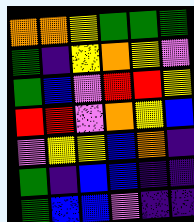[["orange", "orange", "yellow", "green", "green", "green"], ["green", "indigo", "yellow", "orange", "yellow", "violet"], ["green", "blue", "violet", "red", "red", "yellow"], ["red", "red", "violet", "orange", "yellow", "blue"], ["violet", "yellow", "yellow", "blue", "orange", "indigo"], ["green", "indigo", "blue", "blue", "indigo", "indigo"], ["green", "blue", "blue", "violet", "indigo", "indigo"]]